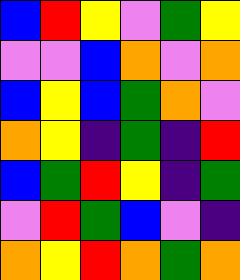[["blue", "red", "yellow", "violet", "green", "yellow"], ["violet", "violet", "blue", "orange", "violet", "orange"], ["blue", "yellow", "blue", "green", "orange", "violet"], ["orange", "yellow", "indigo", "green", "indigo", "red"], ["blue", "green", "red", "yellow", "indigo", "green"], ["violet", "red", "green", "blue", "violet", "indigo"], ["orange", "yellow", "red", "orange", "green", "orange"]]